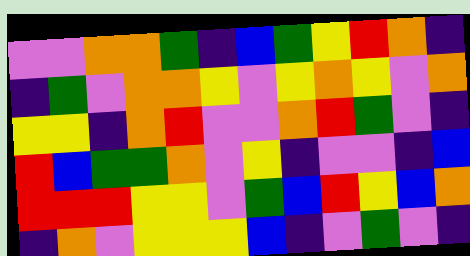[["violet", "violet", "orange", "orange", "green", "indigo", "blue", "green", "yellow", "red", "orange", "indigo"], ["indigo", "green", "violet", "orange", "orange", "yellow", "violet", "yellow", "orange", "yellow", "violet", "orange"], ["yellow", "yellow", "indigo", "orange", "red", "violet", "violet", "orange", "red", "green", "violet", "indigo"], ["red", "blue", "green", "green", "orange", "violet", "yellow", "indigo", "violet", "violet", "indigo", "blue"], ["red", "red", "red", "yellow", "yellow", "violet", "green", "blue", "red", "yellow", "blue", "orange"], ["indigo", "orange", "violet", "yellow", "yellow", "yellow", "blue", "indigo", "violet", "green", "violet", "indigo"]]